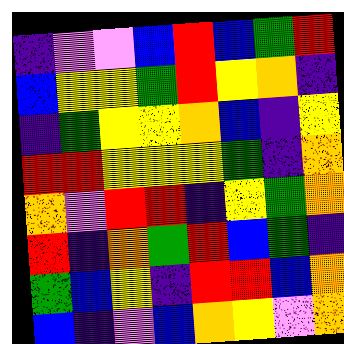[["indigo", "violet", "violet", "blue", "red", "blue", "green", "red"], ["blue", "yellow", "yellow", "green", "red", "yellow", "orange", "indigo"], ["indigo", "green", "yellow", "yellow", "orange", "blue", "indigo", "yellow"], ["red", "red", "yellow", "yellow", "yellow", "green", "indigo", "orange"], ["orange", "violet", "red", "red", "indigo", "yellow", "green", "orange"], ["red", "indigo", "orange", "green", "red", "blue", "green", "indigo"], ["green", "blue", "yellow", "indigo", "red", "red", "blue", "orange"], ["blue", "indigo", "violet", "blue", "orange", "yellow", "violet", "orange"]]